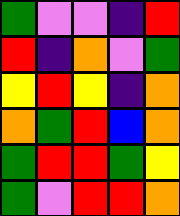[["green", "violet", "violet", "indigo", "red"], ["red", "indigo", "orange", "violet", "green"], ["yellow", "red", "yellow", "indigo", "orange"], ["orange", "green", "red", "blue", "orange"], ["green", "red", "red", "green", "yellow"], ["green", "violet", "red", "red", "orange"]]